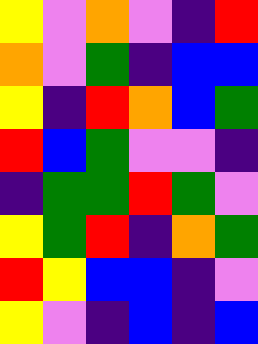[["yellow", "violet", "orange", "violet", "indigo", "red"], ["orange", "violet", "green", "indigo", "blue", "blue"], ["yellow", "indigo", "red", "orange", "blue", "green"], ["red", "blue", "green", "violet", "violet", "indigo"], ["indigo", "green", "green", "red", "green", "violet"], ["yellow", "green", "red", "indigo", "orange", "green"], ["red", "yellow", "blue", "blue", "indigo", "violet"], ["yellow", "violet", "indigo", "blue", "indigo", "blue"]]